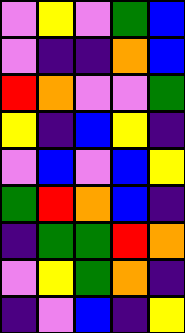[["violet", "yellow", "violet", "green", "blue"], ["violet", "indigo", "indigo", "orange", "blue"], ["red", "orange", "violet", "violet", "green"], ["yellow", "indigo", "blue", "yellow", "indigo"], ["violet", "blue", "violet", "blue", "yellow"], ["green", "red", "orange", "blue", "indigo"], ["indigo", "green", "green", "red", "orange"], ["violet", "yellow", "green", "orange", "indigo"], ["indigo", "violet", "blue", "indigo", "yellow"]]